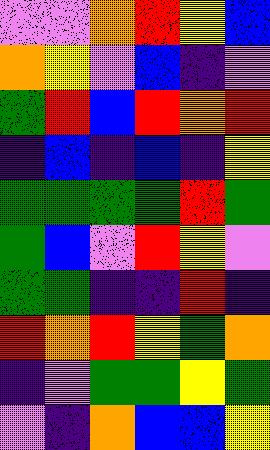[["violet", "violet", "orange", "red", "yellow", "blue"], ["orange", "yellow", "violet", "blue", "indigo", "violet"], ["green", "red", "blue", "red", "orange", "red"], ["indigo", "blue", "indigo", "blue", "indigo", "yellow"], ["green", "green", "green", "green", "red", "green"], ["green", "blue", "violet", "red", "yellow", "violet"], ["green", "green", "indigo", "indigo", "red", "indigo"], ["red", "orange", "red", "yellow", "green", "orange"], ["indigo", "violet", "green", "green", "yellow", "green"], ["violet", "indigo", "orange", "blue", "blue", "yellow"]]